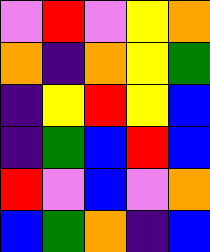[["violet", "red", "violet", "yellow", "orange"], ["orange", "indigo", "orange", "yellow", "green"], ["indigo", "yellow", "red", "yellow", "blue"], ["indigo", "green", "blue", "red", "blue"], ["red", "violet", "blue", "violet", "orange"], ["blue", "green", "orange", "indigo", "blue"]]